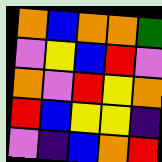[["orange", "blue", "orange", "orange", "green"], ["violet", "yellow", "blue", "red", "violet"], ["orange", "violet", "red", "yellow", "orange"], ["red", "blue", "yellow", "yellow", "indigo"], ["violet", "indigo", "blue", "orange", "red"]]